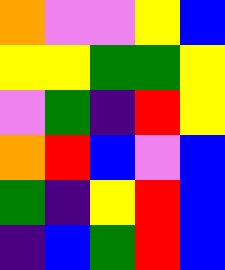[["orange", "violet", "violet", "yellow", "blue"], ["yellow", "yellow", "green", "green", "yellow"], ["violet", "green", "indigo", "red", "yellow"], ["orange", "red", "blue", "violet", "blue"], ["green", "indigo", "yellow", "red", "blue"], ["indigo", "blue", "green", "red", "blue"]]